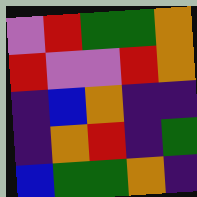[["violet", "red", "green", "green", "orange"], ["red", "violet", "violet", "red", "orange"], ["indigo", "blue", "orange", "indigo", "indigo"], ["indigo", "orange", "red", "indigo", "green"], ["blue", "green", "green", "orange", "indigo"]]